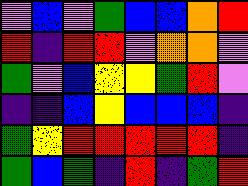[["violet", "blue", "violet", "green", "blue", "blue", "orange", "red"], ["red", "indigo", "red", "red", "violet", "orange", "orange", "violet"], ["green", "violet", "blue", "yellow", "yellow", "green", "red", "violet"], ["indigo", "indigo", "blue", "yellow", "blue", "blue", "blue", "indigo"], ["green", "yellow", "red", "red", "red", "red", "red", "indigo"], ["green", "blue", "green", "indigo", "red", "indigo", "green", "red"]]